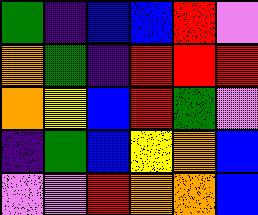[["green", "indigo", "blue", "blue", "red", "violet"], ["orange", "green", "indigo", "red", "red", "red"], ["orange", "yellow", "blue", "red", "green", "violet"], ["indigo", "green", "blue", "yellow", "orange", "blue"], ["violet", "violet", "red", "orange", "orange", "blue"]]